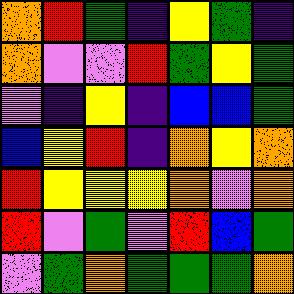[["orange", "red", "green", "indigo", "yellow", "green", "indigo"], ["orange", "violet", "violet", "red", "green", "yellow", "green"], ["violet", "indigo", "yellow", "indigo", "blue", "blue", "green"], ["blue", "yellow", "red", "indigo", "orange", "yellow", "orange"], ["red", "yellow", "yellow", "yellow", "orange", "violet", "orange"], ["red", "violet", "green", "violet", "red", "blue", "green"], ["violet", "green", "orange", "green", "green", "green", "orange"]]